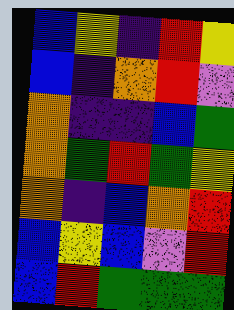[["blue", "yellow", "indigo", "red", "yellow"], ["blue", "indigo", "orange", "red", "violet"], ["orange", "indigo", "indigo", "blue", "green"], ["orange", "green", "red", "green", "yellow"], ["orange", "indigo", "blue", "orange", "red"], ["blue", "yellow", "blue", "violet", "red"], ["blue", "red", "green", "green", "green"]]